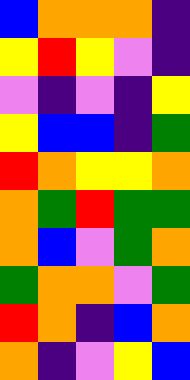[["blue", "orange", "orange", "orange", "indigo"], ["yellow", "red", "yellow", "violet", "indigo"], ["violet", "indigo", "violet", "indigo", "yellow"], ["yellow", "blue", "blue", "indigo", "green"], ["red", "orange", "yellow", "yellow", "orange"], ["orange", "green", "red", "green", "green"], ["orange", "blue", "violet", "green", "orange"], ["green", "orange", "orange", "violet", "green"], ["red", "orange", "indigo", "blue", "orange"], ["orange", "indigo", "violet", "yellow", "blue"]]